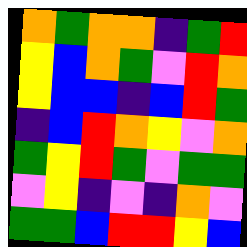[["orange", "green", "orange", "orange", "indigo", "green", "red"], ["yellow", "blue", "orange", "green", "violet", "red", "orange"], ["yellow", "blue", "blue", "indigo", "blue", "red", "green"], ["indigo", "blue", "red", "orange", "yellow", "violet", "orange"], ["green", "yellow", "red", "green", "violet", "green", "green"], ["violet", "yellow", "indigo", "violet", "indigo", "orange", "violet"], ["green", "green", "blue", "red", "red", "yellow", "blue"]]